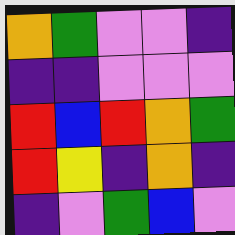[["orange", "green", "violet", "violet", "indigo"], ["indigo", "indigo", "violet", "violet", "violet"], ["red", "blue", "red", "orange", "green"], ["red", "yellow", "indigo", "orange", "indigo"], ["indigo", "violet", "green", "blue", "violet"]]